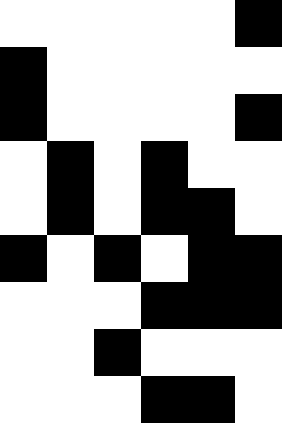[["white", "white", "white", "white", "white", "black"], ["black", "white", "white", "white", "white", "white"], ["black", "white", "white", "white", "white", "black"], ["white", "black", "white", "black", "white", "white"], ["white", "black", "white", "black", "black", "white"], ["black", "white", "black", "white", "black", "black"], ["white", "white", "white", "black", "black", "black"], ["white", "white", "black", "white", "white", "white"], ["white", "white", "white", "black", "black", "white"]]